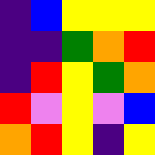[["indigo", "blue", "yellow", "yellow", "yellow"], ["indigo", "indigo", "green", "orange", "red"], ["indigo", "red", "yellow", "green", "orange"], ["red", "violet", "yellow", "violet", "blue"], ["orange", "red", "yellow", "indigo", "yellow"]]